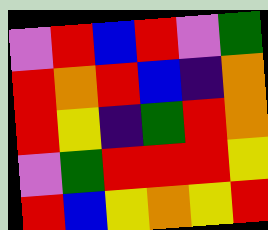[["violet", "red", "blue", "red", "violet", "green"], ["red", "orange", "red", "blue", "indigo", "orange"], ["red", "yellow", "indigo", "green", "red", "orange"], ["violet", "green", "red", "red", "red", "yellow"], ["red", "blue", "yellow", "orange", "yellow", "red"]]